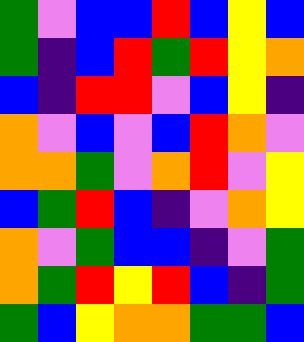[["green", "violet", "blue", "blue", "red", "blue", "yellow", "blue"], ["green", "indigo", "blue", "red", "green", "red", "yellow", "orange"], ["blue", "indigo", "red", "red", "violet", "blue", "yellow", "indigo"], ["orange", "violet", "blue", "violet", "blue", "red", "orange", "violet"], ["orange", "orange", "green", "violet", "orange", "red", "violet", "yellow"], ["blue", "green", "red", "blue", "indigo", "violet", "orange", "yellow"], ["orange", "violet", "green", "blue", "blue", "indigo", "violet", "green"], ["orange", "green", "red", "yellow", "red", "blue", "indigo", "green"], ["green", "blue", "yellow", "orange", "orange", "green", "green", "blue"]]